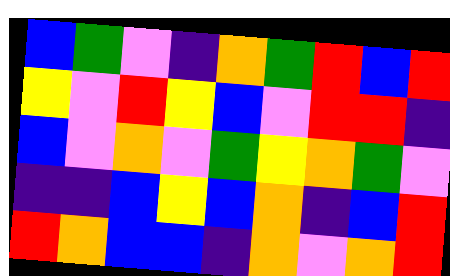[["blue", "green", "violet", "indigo", "orange", "green", "red", "blue", "red"], ["yellow", "violet", "red", "yellow", "blue", "violet", "red", "red", "indigo"], ["blue", "violet", "orange", "violet", "green", "yellow", "orange", "green", "violet"], ["indigo", "indigo", "blue", "yellow", "blue", "orange", "indigo", "blue", "red"], ["red", "orange", "blue", "blue", "indigo", "orange", "violet", "orange", "red"]]